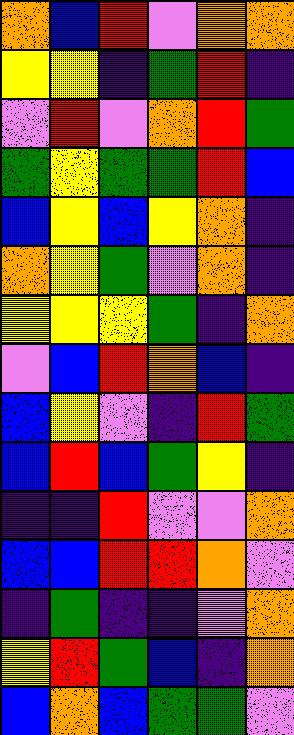[["orange", "blue", "red", "violet", "orange", "orange"], ["yellow", "yellow", "indigo", "green", "red", "indigo"], ["violet", "red", "violet", "orange", "red", "green"], ["green", "yellow", "green", "green", "red", "blue"], ["blue", "yellow", "blue", "yellow", "orange", "indigo"], ["orange", "yellow", "green", "violet", "orange", "indigo"], ["yellow", "yellow", "yellow", "green", "indigo", "orange"], ["violet", "blue", "red", "orange", "blue", "indigo"], ["blue", "yellow", "violet", "indigo", "red", "green"], ["blue", "red", "blue", "green", "yellow", "indigo"], ["indigo", "indigo", "red", "violet", "violet", "orange"], ["blue", "blue", "red", "red", "orange", "violet"], ["indigo", "green", "indigo", "indigo", "violet", "orange"], ["yellow", "red", "green", "blue", "indigo", "orange"], ["blue", "orange", "blue", "green", "green", "violet"]]